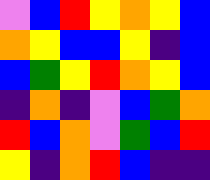[["violet", "blue", "red", "yellow", "orange", "yellow", "blue"], ["orange", "yellow", "blue", "blue", "yellow", "indigo", "blue"], ["blue", "green", "yellow", "red", "orange", "yellow", "blue"], ["indigo", "orange", "indigo", "violet", "blue", "green", "orange"], ["red", "blue", "orange", "violet", "green", "blue", "red"], ["yellow", "indigo", "orange", "red", "blue", "indigo", "indigo"]]